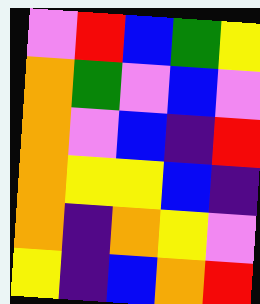[["violet", "red", "blue", "green", "yellow"], ["orange", "green", "violet", "blue", "violet"], ["orange", "violet", "blue", "indigo", "red"], ["orange", "yellow", "yellow", "blue", "indigo"], ["orange", "indigo", "orange", "yellow", "violet"], ["yellow", "indigo", "blue", "orange", "red"]]